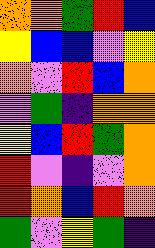[["orange", "orange", "green", "red", "blue"], ["yellow", "blue", "blue", "violet", "yellow"], ["orange", "violet", "red", "blue", "orange"], ["violet", "green", "indigo", "orange", "orange"], ["yellow", "blue", "red", "green", "orange"], ["red", "violet", "indigo", "violet", "orange"], ["red", "orange", "blue", "red", "orange"], ["green", "violet", "yellow", "green", "indigo"]]